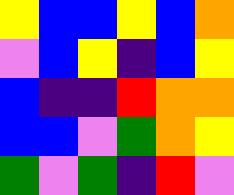[["yellow", "blue", "blue", "yellow", "blue", "orange"], ["violet", "blue", "yellow", "indigo", "blue", "yellow"], ["blue", "indigo", "indigo", "red", "orange", "orange"], ["blue", "blue", "violet", "green", "orange", "yellow"], ["green", "violet", "green", "indigo", "red", "violet"]]